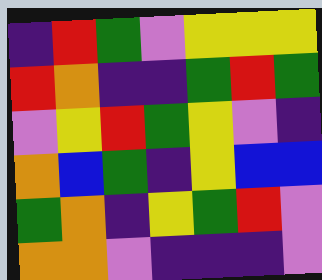[["indigo", "red", "green", "violet", "yellow", "yellow", "yellow"], ["red", "orange", "indigo", "indigo", "green", "red", "green"], ["violet", "yellow", "red", "green", "yellow", "violet", "indigo"], ["orange", "blue", "green", "indigo", "yellow", "blue", "blue"], ["green", "orange", "indigo", "yellow", "green", "red", "violet"], ["orange", "orange", "violet", "indigo", "indigo", "indigo", "violet"]]